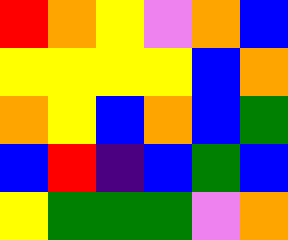[["red", "orange", "yellow", "violet", "orange", "blue"], ["yellow", "yellow", "yellow", "yellow", "blue", "orange"], ["orange", "yellow", "blue", "orange", "blue", "green"], ["blue", "red", "indigo", "blue", "green", "blue"], ["yellow", "green", "green", "green", "violet", "orange"]]